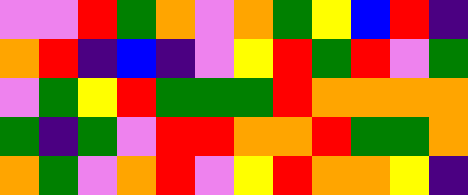[["violet", "violet", "red", "green", "orange", "violet", "orange", "green", "yellow", "blue", "red", "indigo"], ["orange", "red", "indigo", "blue", "indigo", "violet", "yellow", "red", "green", "red", "violet", "green"], ["violet", "green", "yellow", "red", "green", "green", "green", "red", "orange", "orange", "orange", "orange"], ["green", "indigo", "green", "violet", "red", "red", "orange", "orange", "red", "green", "green", "orange"], ["orange", "green", "violet", "orange", "red", "violet", "yellow", "red", "orange", "orange", "yellow", "indigo"]]